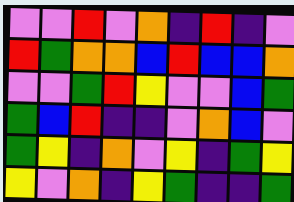[["violet", "violet", "red", "violet", "orange", "indigo", "red", "indigo", "violet"], ["red", "green", "orange", "orange", "blue", "red", "blue", "blue", "orange"], ["violet", "violet", "green", "red", "yellow", "violet", "violet", "blue", "green"], ["green", "blue", "red", "indigo", "indigo", "violet", "orange", "blue", "violet"], ["green", "yellow", "indigo", "orange", "violet", "yellow", "indigo", "green", "yellow"], ["yellow", "violet", "orange", "indigo", "yellow", "green", "indigo", "indigo", "green"]]